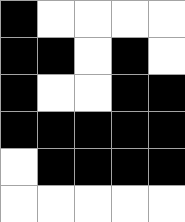[["black", "white", "white", "white", "white"], ["black", "black", "white", "black", "white"], ["black", "white", "white", "black", "black"], ["black", "black", "black", "black", "black"], ["white", "black", "black", "black", "black"], ["white", "white", "white", "white", "white"]]